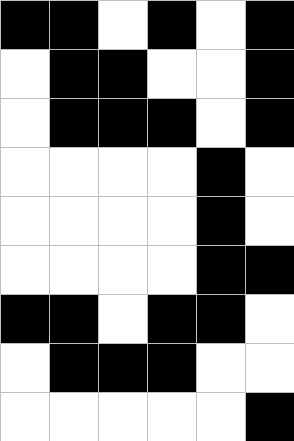[["black", "black", "white", "black", "white", "black"], ["white", "black", "black", "white", "white", "black"], ["white", "black", "black", "black", "white", "black"], ["white", "white", "white", "white", "black", "white"], ["white", "white", "white", "white", "black", "white"], ["white", "white", "white", "white", "black", "black"], ["black", "black", "white", "black", "black", "white"], ["white", "black", "black", "black", "white", "white"], ["white", "white", "white", "white", "white", "black"]]